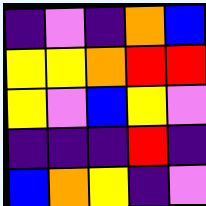[["indigo", "violet", "indigo", "orange", "blue"], ["yellow", "yellow", "orange", "red", "red"], ["yellow", "violet", "blue", "yellow", "violet"], ["indigo", "indigo", "indigo", "red", "indigo"], ["blue", "orange", "yellow", "indigo", "violet"]]